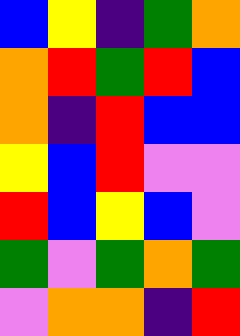[["blue", "yellow", "indigo", "green", "orange"], ["orange", "red", "green", "red", "blue"], ["orange", "indigo", "red", "blue", "blue"], ["yellow", "blue", "red", "violet", "violet"], ["red", "blue", "yellow", "blue", "violet"], ["green", "violet", "green", "orange", "green"], ["violet", "orange", "orange", "indigo", "red"]]